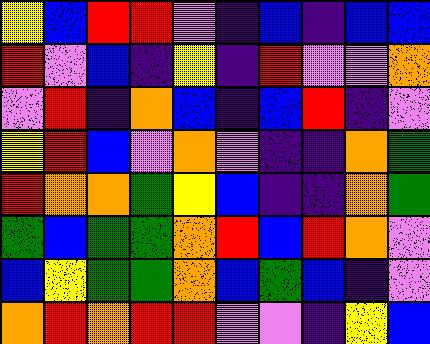[["yellow", "blue", "red", "red", "violet", "indigo", "blue", "indigo", "blue", "blue"], ["red", "violet", "blue", "indigo", "yellow", "indigo", "red", "violet", "violet", "orange"], ["violet", "red", "indigo", "orange", "blue", "indigo", "blue", "red", "indigo", "violet"], ["yellow", "red", "blue", "violet", "orange", "violet", "indigo", "indigo", "orange", "green"], ["red", "orange", "orange", "green", "yellow", "blue", "indigo", "indigo", "orange", "green"], ["green", "blue", "green", "green", "orange", "red", "blue", "red", "orange", "violet"], ["blue", "yellow", "green", "green", "orange", "blue", "green", "blue", "indigo", "violet"], ["orange", "red", "orange", "red", "red", "violet", "violet", "indigo", "yellow", "blue"]]